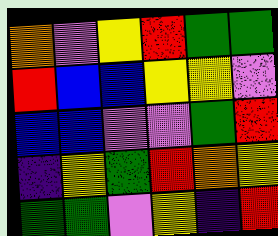[["orange", "violet", "yellow", "red", "green", "green"], ["red", "blue", "blue", "yellow", "yellow", "violet"], ["blue", "blue", "violet", "violet", "green", "red"], ["indigo", "yellow", "green", "red", "orange", "yellow"], ["green", "green", "violet", "yellow", "indigo", "red"]]